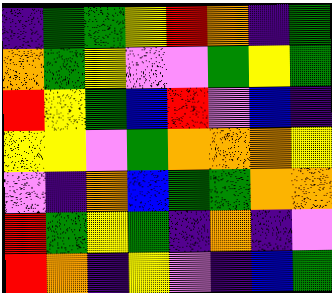[["indigo", "green", "green", "yellow", "red", "orange", "indigo", "green"], ["orange", "green", "yellow", "violet", "violet", "green", "yellow", "green"], ["red", "yellow", "green", "blue", "red", "violet", "blue", "indigo"], ["yellow", "yellow", "violet", "green", "orange", "orange", "orange", "yellow"], ["violet", "indigo", "orange", "blue", "green", "green", "orange", "orange"], ["red", "green", "yellow", "green", "indigo", "orange", "indigo", "violet"], ["red", "orange", "indigo", "yellow", "violet", "indigo", "blue", "green"]]